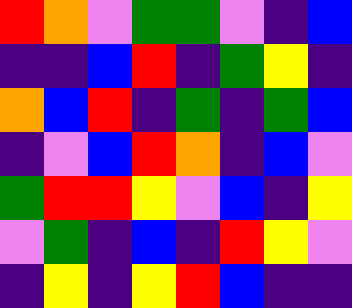[["red", "orange", "violet", "green", "green", "violet", "indigo", "blue"], ["indigo", "indigo", "blue", "red", "indigo", "green", "yellow", "indigo"], ["orange", "blue", "red", "indigo", "green", "indigo", "green", "blue"], ["indigo", "violet", "blue", "red", "orange", "indigo", "blue", "violet"], ["green", "red", "red", "yellow", "violet", "blue", "indigo", "yellow"], ["violet", "green", "indigo", "blue", "indigo", "red", "yellow", "violet"], ["indigo", "yellow", "indigo", "yellow", "red", "blue", "indigo", "indigo"]]